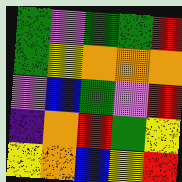[["green", "violet", "green", "green", "red"], ["green", "yellow", "orange", "orange", "orange"], ["violet", "blue", "green", "violet", "red"], ["indigo", "orange", "red", "green", "yellow"], ["yellow", "orange", "blue", "yellow", "red"]]